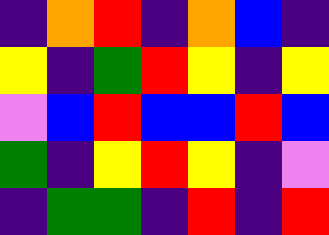[["indigo", "orange", "red", "indigo", "orange", "blue", "indigo"], ["yellow", "indigo", "green", "red", "yellow", "indigo", "yellow"], ["violet", "blue", "red", "blue", "blue", "red", "blue"], ["green", "indigo", "yellow", "red", "yellow", "indigo", "violet"], ["indigo", "green", "green", "indigo", "red", "indigo", "red"]]